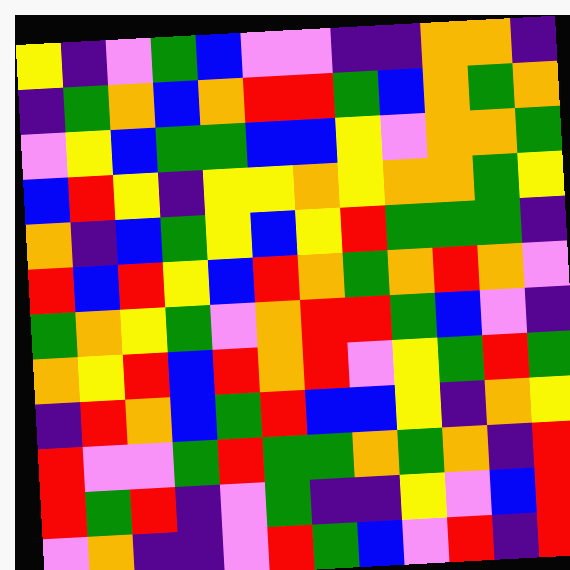[["yellow", "indigo", "violet", "green", "blue", "violet", "violet", "indigo", "indigo", "orange", "orange", "indigo"], ["indigo", "green", "orange", "blue", "orange", "red", "red", "green", "blue", "orange", "green", "orange"], ["violet", "yellow", "blue", "green", "green", "blue", "blue", "yellow", "violet", "orange", "orange", "green"], ["blue", "red", "yellow", "indigo", "yellow", "yellow", "orange", "yellow", "orange", "orange", "green", "yellow"], ["orange", "indigo", "blue", "green", "yellow", "blue", "yellow", "red", "green", "green", "green", "indigo"], ["red", "blue", "red", "yellow", "blue", "red", "orange", "green", "orange", "red", "orange", "violet"], ["green", "orange", "yellow", "green", "violet", "orange", "red", "red", "green", "blue", "violet", "indigo"], ["orange", "yellow", "red", "blue", "red", "orange", "red", "violet", "yellow", "green", "red", "green"], ["indigo", "red", "orange", "blue", "green", "red", "blue", "blue", "yellow", "indigo", "orange", "yellow"], ["red", "violet", "violet", "green", "red", "green", "green", "orange", "green", "orange", "indigo", "red"], ["red", "green", "red", "indigo", "violet", "green", "indigo", "indigo", "yellow", "violet", "blue", "red"], ["violet", "orange", "indigo", "indigo", "violet", "red", "green", "blue", "violet", "red", "indigo", "red"]]